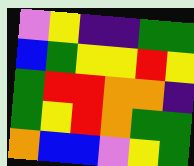[["violet", "yellow", "indigo", "indigo", "green", "green"], ["blue", "green", "yellow", "yellow", "red", "yellow"], ["green", "red", "red", "orange", "orange", "indigo"], ["green", "yellow", "red", "orange", "green", "green"], ["orange", "blue", "blue", "violet", "yellow", "green"]]